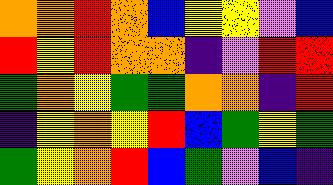[["orange", "orange", "red", "orange", "blue", "yellow", "yellow", "violet", "blue"], ["red", "yellow", "red", "orange", "orange", "indigo", "violet", "red", "red"], ["green", "orange", "yellow", "green", "green", "orange", "orange", "indigo", "red"], ["indigo", "yellow", "orange", "yellow", "red", "blue", "green", "yellow", "green"], ["green", "yellow", "orange", "red", "blue", "green", "violet", "blue", "indigo"]]